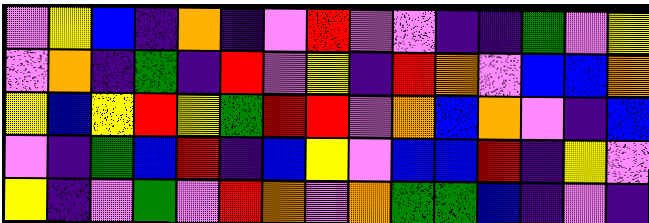[["violet", "yellow", "blue", "indigo", "orange", "indigo", "violet", "red", "violet", "violet", "indigo", "indigo", "green", "violet", "yellow"], ["violet", "orange", "indigo", "green", "indigo", "red", "violet", "yellow", "indigo", "red", "orange", "violet", "blue", "blue", "orange"], ["yellow", "blue", "yellow", "red", "yellow", "green", "red", "red", "violet", "orange", "blue", "orange", "violet", "indigo", "blue"], ["violet", "indigo", "green", "blue", "red", "indigo", "blue", "yellow", "violet", "blue", "blue", "red", "indigo", "yellow", "violet"], ["yellow", "indigo", "violet", "green", "violet", "red", "orange", "violet", "orange", "green", "green", "blue", "indigo", "violet", "indigo"]]